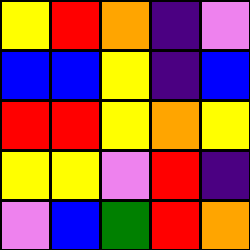[["yellow", "red", "orange", "indigo", "violet"], ["blue", "blue", "yellow", "indigo", "blue"], ["red", "red", "yellow", "orange", "yellow"], ["yellow", "yellow", "violet", "red", "indigo"], ["violet", "blue", "green", "red", "orange"]]